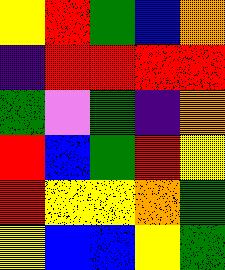[["yellow", "red", "green", "blue", "orange"], ["indigo", "red", "red", "red", "red"], ["green", "violet", "green", "indigo", "orange"], ["red", "blue", "green", "red", "yellow"], ["red", "yellow", "yellow", "orange", "green"], ["yellow", "blue", "blue", "yellow", "green"]]